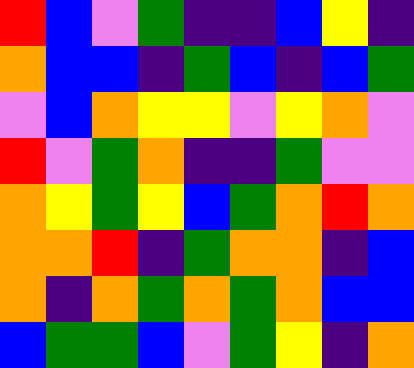[["red", "blue", "violet", "green", "indigo", "indigo", "blue", "yellow", "indigo"], ["orange", "blue", "blue", "indigo", "green", "blue", "indigo", "blue", "green"], ["violet", "blue", "orange", "yellow", "yellow", "violet", "yellow", "orange", "violet"], ["red", "violet", "green", "orange", "indigo", "indigo", "green", "violet", "violet"], ["orange", "yellow", "green", "yellow", "blue", "green", "orange", "red", "orange"], ["orange", "orange", "red", "indigo", "green", "orange", "orange", "indigo", "blue"], ["orange", "indigo", "orange", "green", "orange", "green", "orange", "blue", "blue"], ["blue", "green", "green", "blue", "violet", "green", "yellow", "indigo", "orange"]]